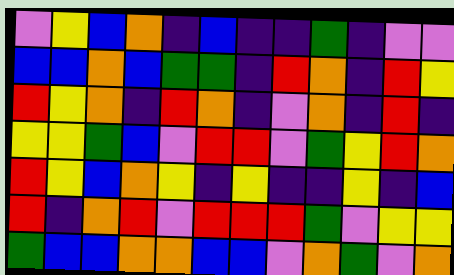[["violet", "yellow", "blue", "orange", "indigo", "blue", "indigo", "indigo", "green", "indigo", "violet", "violet"], ["blue", "blue", "orange", "blue", "green", "green", "indigo", "red", "orange", "indigo", "red", "yellow"], ["red", "yellow", "orange", "indigo", "red", "orange", "indigo", "violet", "orange", "indigo", "red", "indigo"], ["yellow", "yellow", "green", "blue", "violet", "red", "red", "violet", "green", "yellow", "red", "orange"], ["red", "yellow", "blue", "orange", "yellow", "indigo", "yellow", "indigo", "indigo", "yellow", "indigo", "blue"], ["red", "indigo", "orange", "red", "violet", "red", "red", "red", "green", "violet", "yellow", "yellow"], ["green", "blue", "blue", "orange", "orange", "blue", "blue", "violet", "orange", "green", "violet", "orange"]]